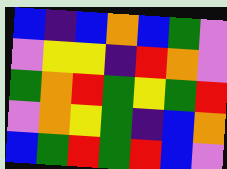[["blue", "indigo", "blue", "orange", "blue", "green", "violet"], ["violet", "yellow", "yellow", "indigo", "red", "orange", "violet"], ["green", "orange", "red", "green", "yellow", "green", "red"], ["violet", "orange", "yellow", "green", "indigo", "blue", "orange"], ["blue", "green", "red", "green", "red", "blue", "violet"]]